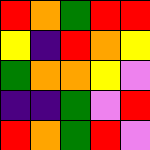[["red", "orange", "green", "red", "red"], ["yellow", "indigo", "red", "orange", "yellow"], ["green", "orange", "orange", "yellow", "violet"], ["indigo", "indigo", "green", "violet", "red"], ["red", "orange", "green", "red", "violet"]]